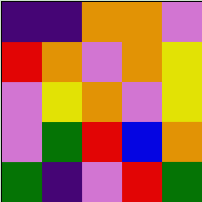[["indigo", "indigo", "orange", "orange", "violet"], ["red", "orange", "violet", "orange", "yellow"], ["violet", "yellow", "orange", "violet", "yellow"], ["violet", "green", "red", "blue", "orange"], ["green", "indigo", "violet", "red", "green"]]